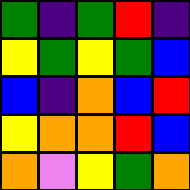[["green", "indigo", "green", "red", "indigo"], ["yellow", "green", "yellow", "green", "blue"], ["blue", "indigo", "orange", "blue", "red"], ["yellow", "orange", "orange", "red", "blue"], ["orange", "violet", "yellow", "green", "orange"]]